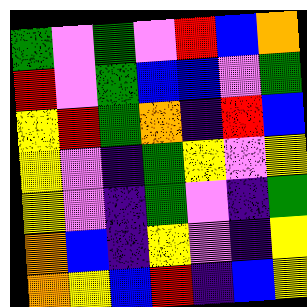[["green", "violet", "green", "violet", "red", "blue", "orange"], ["red", "violet", "green", "blue", "blue", "violet", "green"], ["yellow", "red", "green", "orange", "indigo", "red", "blue"], ["yellow", "violet", "indigo", "green", "yellow", "violet", "yellow"], ["yellow", "violet", "indigo", "green", "violet", "indigo", "green"], ["orange", "blue", "indigo", "yellow", "violet", "indigo", "yellow"], ["orange", "yellow", "blue", "red", "indigo", "blue", "yellow"]]